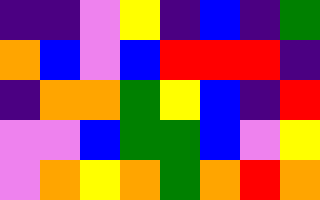[["indigo", "indigo", "violet", "yellow", "indigo", "blue", "indigo", "green"], ["orange", "blue", "violet", "blue", "red", "red", "red", "indigo"], ["indigo", "orange", "orange", "green", "yellow", "blue", "indigo", "red"], ["violet", "violet", "blue", "green", "green", "blue", "violet", "yellow"], ["violet", "orange", "yellow", "orange", "green", "orange", "red", "orange"]]